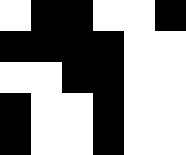[["white", "black", "black", "white", "white", "black"], ["black", "black", "black", "black", "white", "white"], ["white", "white", "black", "black", "white", "white"], ["black", "white", "white", "black", "white", "white"], ["black", "white", "white", "black", "white", "white"]]